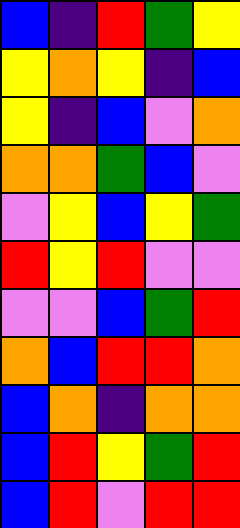[["blue", "indigo", "red", "green", "yellow"], ["yellow", "orange", "yellow", "indigo", "blue"], ["yellow", "indigo", "blue", "violet", "orange"], ["orange", "orange", "green", "blue", "violet"], ["violet", "yellow", "blue", "yellow", "green"], ["red", "yellow", "red", "violet", "violet"], ["violet", "violet", "blue", "green", "red"], ["orange", "blue", "red", "red", "orange"], ["blue", "orange", "indigo", "orange", "orange"], ["blue", "red", "yellow", "green", "red"], ["blue", "red", "violet", "red", "red"]]